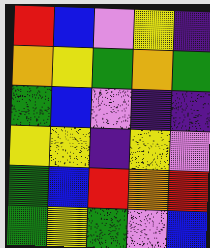[["red", "blue", "violet", "yellow", "indigo"], ["orange", "yellow", "green", "orange", "green"], ["green", "blue", "violet", "indigo", "indigo"], ["yellow", "yellow", "indigo", "yellow", "violet"], ["green", "blue", "red", "orange", "red"], ["green", "yellow", "green", "violet", "blue"]]